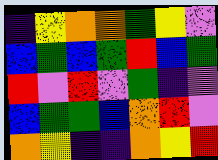[["indigo", "yellow", "orange", "orange", "green", "yellow", "violet"], ["blue", "green", "blue", "green", "red", "blue", "green"], ["red", "violet", "red", "violet", "green", "indigo", "violet"], ["blue", "green", "green", "blue", "orange", "red", "violet"], ["orange", "yellow", "indigo", "indigo", "orange", "yellow", "red"]]